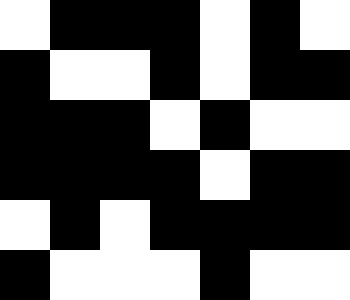[["white", "black", "black", "black", "white", "black", "white"], ["black", "white", "white", "black", "white", "black", "black"], ["black", "black", "black", "white", "black", "white", "white"], ["black", "black", "black", "black", "white", "black", "black"], ["white", "black", "white", "black", "black", "black", "black"], ["black", "white", "white", "white", "black", "white", "white"]]